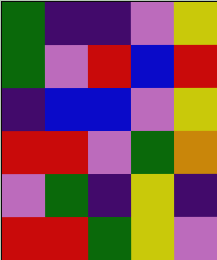[["green", "indigo", "indigo", "violet", "yellow"], ["green", "violet", "red", "blue", "red"], ["indigo", "blue", "blue", "violet", "yellow"], ["red", "red", "violet", "green", "orange"], ["violet", "green", "indigo", "yellow", "indigo"], ["red", "red", "green", "yellow", "violet"]]